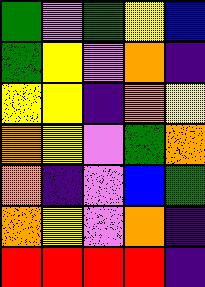[["green", "violet", "green", "yellow", "blue"], ["green", "yellow", "violet", "orange", "indigo"], ["yellow", "yellow", "indigo", "orange", "yellow"], ["orange", "yellow", "violet", "green", "orange"], ["orange", "indigo", "violet", "blue", "green"], ["orange", "yellow", "violet", "orange", "indigo"], ["red", "red", "red", "red", "indigo"]]